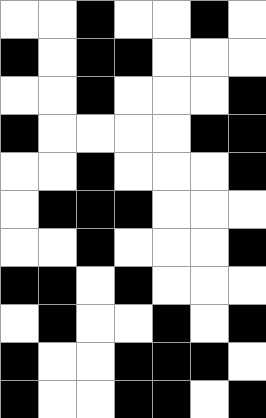[["white", "white", "black", "white", "white", "black", "white"], ["black", "white", "black", "black", "white", "white", "white"], ["white", "white", "black", "white", "white", "white", "black"], ["black", "white", "white", "white", "white", "black", "black"], ["white", "white", "black", "white", "white", "white", "black"], ["white", "black", "black", "black", "white", "white", "white"], ["white", "white", "black", "white", "white", "white", "black"], ["black", "black", "white", "black", "white", "white", "white"], ["white", "black", "white", "white", "black", "white", "black"], ["black", "white", "white", "black", "black", "black", "white"], ["black", "white", "white", "black", "black", "white", "black"]]